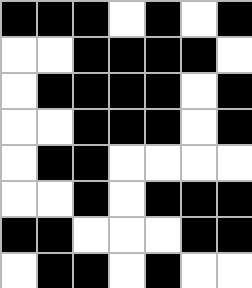[["black", "black", "black", "white", "black", "white", "black"], ["white", "white", "black", "black", "black", "black", "white"], ["white", "black", "black", "black", "black", "white", "black"], ["white", "white", "black", "black", "black", "white", "black"], ["white", "black", "black", "white", "white", "white", "white"], ["white", "white", "black", "white", "black", "black", "black"], ["black", "black", "white", "white", "white", "black", "black"], ["white", "black", "black", "white", "black", "white", "white"]]